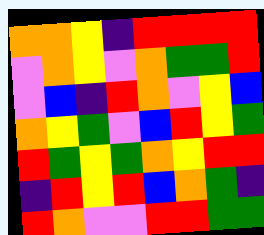[["orange", "orange", "yellow", "indigo", "red", "red", "red", "red"], ["violet", "orange", "yellow", "violet", "orange", "green", "green", "red"], ["violet", "blue", "indigo", "red", "orange", "violet", "yellow", "blue"], ["orange", "yellow", "green", "violet", "blue", "red", "yellow", "green"], ["red", "green", "yellow", "green", "orange", "yellow", "red", "red"], ["indigo", "red", "yellow", "red", "blue", "orange", "green", "indigo"], ["red", "orange", "violet", "violet", "red", "red", "green", "green"]]